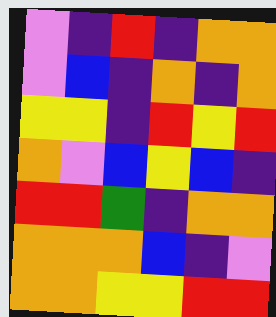[["violet", "indigo", "red", "indigo", "orange", "orange"], ["violet", "blue", "indigo", "orange", "indigo", "orange"], ["yellow", "yellow", "indigo", "red", "yellow", "red"], ["orange", "violet", "blue", "yellow", "blue", "indigo"], ["red", "red", "green", "indigo", "orange", "orange"], ["orange", "orange", "orange", "blue", "indigo", "violet"], ["orange", "orange", "yellow", "yellow", "red", "red"]]